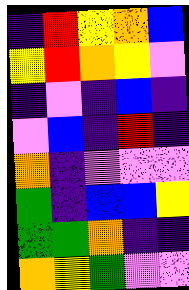[["indigo", "red", "yellow", "orange", "blue"], ["yellow", "red", "orange", "yellow", "violet"], ["indigo", "violet", "indigo", "blue", "indigo"], ["violet", "blue", "indigo", "red", "indigo"], ["orange", "indigo", "violet", "violet", "violet"], ["green", "indigo", "blue", "blue", "yellow"], ["green", "green", "orange", "indigo", "indigo"], ["orange", "yellow", "green", "violet", "violet"]]